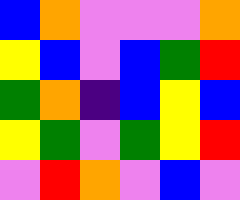[["blue", "orange", "violet", "violet", "violet", "orange"], ["yellow", "blue", "violet", "blue", "green", "red"], ["green", "orange", "indigo", "blue", "yellow", "blue"], ["yellow", "green", "violet", "green", "yellow", "red"], ["violet", "red", "orange", "violet", "blue", "violet"]]